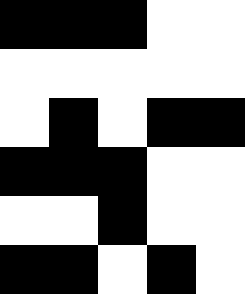[["black", "black", "black", "white", "white"], ["white", "white", "white", "white", "white"], ["white", "black", "white", "black", "black"], ["black", "black", "black", "white", "white"], ["white", "white", "black", "white", "white"], ["black", "black", "white", "black", "white"]]